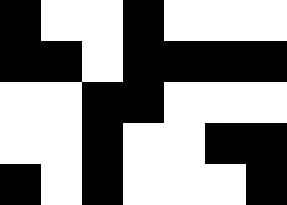[["black", "white", "white", "black", "white", "white", "white"], ["black", "black", "white", "black", "black", "black", "black"], ["white", "white", "black", "black", "white", "white", "white"], ["white", "white", "black", "white", "white", "black", "black"], ["black", "white", "black", "white", "white", "white", "black"]]